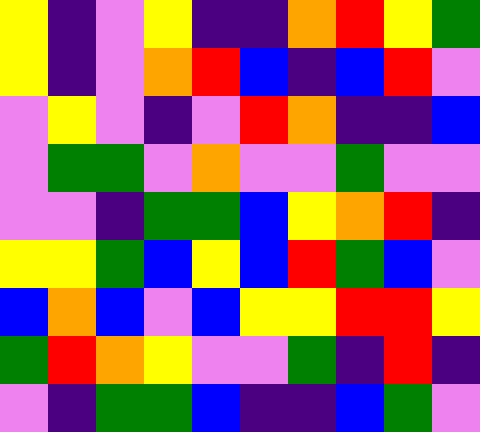[["yellow", "indigo", "violet", "yellow", "indigo", "indigo", "orange", "red", "yellow", "green"], ["yellow", "indigo", "violet", "orange", "red", "blue", "indigo", "blue", "red", "violet"], ["violet", "yellow", "violet", "indigo", "violet", "red", "orange", "indigo", "indigo", "blue"], ["violet", "green", "green", "violet", "orange", "violet", "violet", "green", "violet", "violet"], ["violet", "violet", "indigo", "green", "green", "blue", "yellow", "orange", "red", "indigo"], ["yellow", "yellow", "green", "blue", "yellow", "blue", "red", "green", "blue", "violet"], ["blue", "orange", "blue", "violet", "blue", "yellow", "yellow", "red", "red", "yellow"], ["green", "red", "orange", "yellow", "violet", "violet", "green", "indigo", "red", "indigo"], ["violet", "indigo", "green", "green", "blue", "indigo", "indigo", "blue", "green", "violet"]]